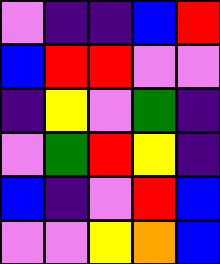[["violet", "indigo", "indigo", "blue", "red"], ["blue", "red", "red", "violet", "violet"], ["indigo", "yellow", "violet", "green", "indigo"], ["violet", "green", "red", "yellow", "indigo"], ["blue", "indigo", "violet", "red", "blue"], ["violet", "violet", "yellow", "orange", "blue"]]